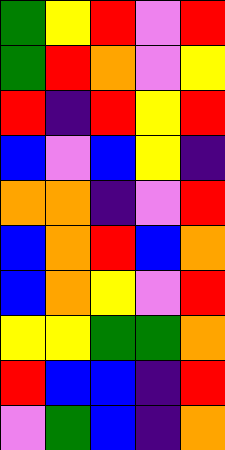[["green", "yellow", "red", "violet", "red"], ["green", "red", "orange", "violet", "yellow"], ["red", "indigo", "red", "yellow", "red"], ["blue", "violet", "blue", "yellow", "indigo"], ["orange", "orange", "indigo", "violet", "red"], ["blue", "orange", "red", "blue", "orange"], ["blue", "orange", "yellow", "violet", "red"], ["yellow", "yellow", "green", "green", "orange"], ["red", "blue", "blue", "indigo", "red"], ["violet", "green", "blue", "indigo", "orange"]]